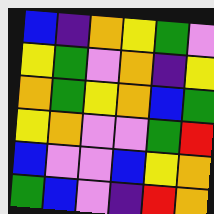[["blue", "indigo", "orange", "yellow", "green", "violet"], ["yellow", "green", "violet", "orange", "indigo", "yellow"], ["orange", "green", "yellow", "orange", "blue", "green"], ["yellow", "orange", "violet", "violet", "green", "red"], ["blue", "violet", "violet", "blue", "yellow", "orange"], ["green", "blue", "violet", "indigo", "red", "orange"]]